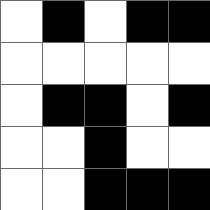[["white", "black", "white", "black", "black"], ["white", "white", "white", "white", "white"], ["white", "black", "black", "white", "black"], ["white", "white", "black", "white", "white"], ["white", "white", "black", "black", "black"]]